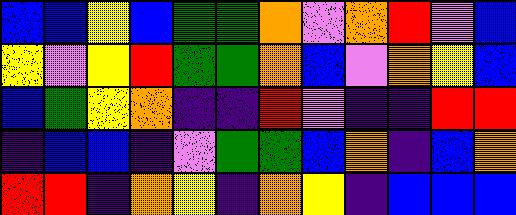[["blue", "blue", "yellow", "blue", "green", "green", "orange", "violet", "orange", "red", "violet", "blue"], ["yellow", "violet", "yellow", "red", "green", "green", "orange", "blue", "violet", "orange", "yellow", "blue"], ["blue", "green", "yellow", "orange", "indigo", "indigo", "red", "violet", "indigo", "indigo", "red", "red"], ["indigo", "blue", "blue", "indigo", "violet", "green", "green", "blue", "orange", "indigo", "blue", "orange"], ["red", "red", "indigo", "orange", "yellow", "indigo", "orange", "yellow", "indigo", "blue", "blue", "blue"]]